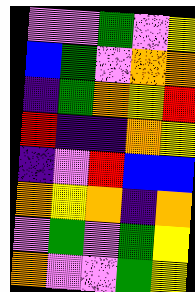[["violet", "violet", "green", "violet", "yellow"], ["blue", "green", "violet", "orange", "orange"], ["indigo", "green", "orange", "yellow", "red"], ["red", "indigo", "indigo", "orange", "yellow"], ["indigo", "violet", "red", "blue", "blue"], ["orange", "yellow", "orange", "indigo", "orange"], ["violet", "green", "violet", "green", "yellow"], ["orange", "violet", "violet", "green", "yellow"]]